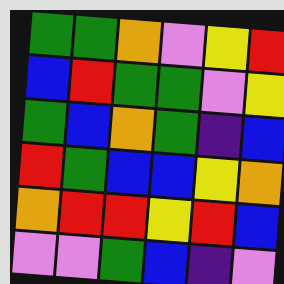[["green", "green", "orange", "violet", "yellow", "red"], ["blue", "red", "green", "green", "violet", "yellow"], ["green", "blue", "orange", "green", "indigo", "blue"], ["red", "green", "blue", "blue", "yellow", "orange"], ["orange", "red", "red", "yellow", "red", "blue"], ["violet", "violet", "green", "blue", "indigo", "violet"]]